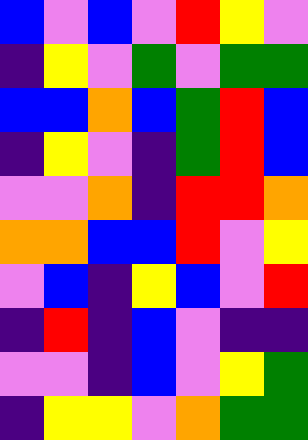[["blue", "violet", "blue", "violet", "red", "yellow", "violet"], ["indigo", "yellow", "violet", "green", "violet", "green", "green"], ["blue", "blue", "orange", "blue", "green", "red", "blue"], ["indigo", "yellow", "violet", "indigo", "green", "red", "blue"], ["violet", "violet", "orange", "indigo", "red", "red", "orange"], ["orange", "orange", "blue", "blue", "red", "violet", "yellow"], ["violet", "blue", "indigo", "yellow", "blue", "violet", "red"], ["indigo", "red", "indigo", "blue", "violet", "indigo", "indigo"], ["violet", "violet", "indigo", "blue", "violet", "yellow", "green"], ["indigo", "yellow", "yellow", "violet", "orange", "green", "green"]]